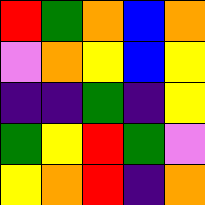[["red", "green", "orange", "blue", "orange"], ["violet", "orange", "yellow", "blue", "yellow"], ["indigo", "indigo", "green", "indigo", "yellow"], ["green", "yellow", "red", "green", "violet"], ["yellow", "orange", "red", "indigo", "orange"]]